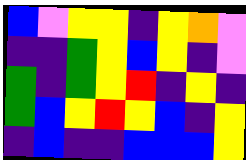[["blue", "violet", "yellow", "yellow", "indigo", "yellow", "orange", "violet"], ["indigo", "indigo", "green", "yellow", "blue", "yellow", "indigo", "violet"], ["green", "indigo", "green", "yellow", "red", "indigo", "yellow", "indigo"], ["green", "blue", "yellow", "red", "yellow", "blue", "indigo", "yellow"], ["indigo", "blue", "indigo", "indigo", "blue", "blue", "blue", "yellow"]]